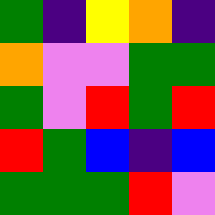[["green", "indigo", "yellow", "orange", "indigo"], ["orange", "violet", "violet", "green", "green"], ["green", "violet", "red", "green", "red"], ["red", "green", "blue", "indigo", "blue"], ["green", "green", "green", "red", "violet"]]